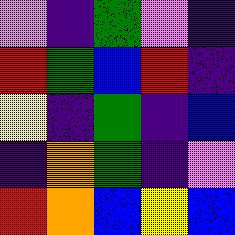[["violet", "indigo", "green", "violet", "indigo"], ["red", "green", "blue", "red", "indigo"], ["yellow", "indigo", "green", "indigo", "blue"], ["indigo", "orange", "green", "indigo", "violet"], ["red", "orange", "blue", "yellow", "blue"]]